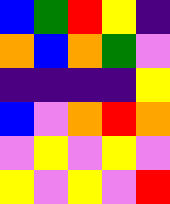[["blue", "green", "red", "yellow", "indigo"], ["orange", "blue", "orange", "green", "violet"], ["indigo", "indigo", "indigo", "indigo", "yellow"], ["blue", "violet", "orange", "red", "orange"], ["violet", "yellow", "violet", "yellow", "violet"], ["yellow", "violet", "yellow", "violet", "red"]]